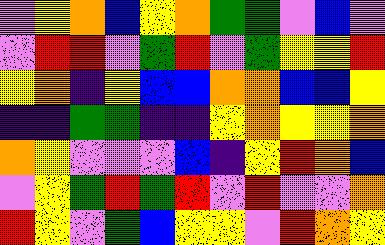[["violet", "yellow", "orange", "blue", "yellow", "orange", "green", "green", "violet", "blue", "violet"], ["violet", "red", "red", "violet", "green", "red", "violet", "green", "yellow", "yellow", "red"], ["yellow", "orange", "indigo", "yellow", "blue", "blue", "orange", "orange", "blue", "blue", "yellow"], ["indigo", "indigo", "green", "green", "indigo", "indigo", "yellow", "orange", "yellow", "yellow", "orange"], ["orange", "yellow", "violet", "violet", "violet", "blue", "indigo", "yellow", "red", "orange", "blue"], ["violet", "yellow", "green", "red", "green", "red", "violet", "red", "violet", "violet", "orange"], ["red", "yellow", "violet", "green", "blue", "yellow", "yellow", "violet", "red", "orange", "yellow"]]